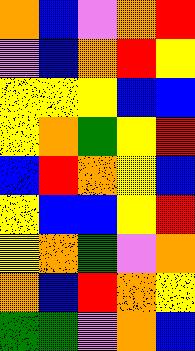[["orange", "blue", "violet", "orange", "red"], ["violet", "blue", "orange", "red", "yellow"], ["yellow", "yellow", "yellow", "blue", "blue"], ["yellow", "orange", "green", "yellow", "red"], ["blue", "red", "orange", "yellow", "blue"], ["yellow", "blue", "blue", "yellow", "red"], ["yellow", "orange", "green", "violet", "orange"], ["orange", "blue", "red", "orange", "yellow"], ["green", "green", "violet", "orange", "blue"]]